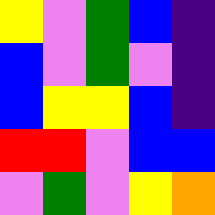[["yellow", "violet", "green", "blue", "indigo"], ["blue", "violet", "green", "violet", "indigo"], ["blue", "yellow", "yellow", "blue", "indigo"], ["red", "red", "violet", "blue", "blue"], ["violet", "green", "violet", "yellow", "orange"]]